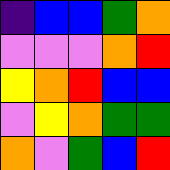[["indigo", "blue", "blue", "green", "orange"], ["violet", "violet", "violet", "orange", "red"], ["yellow", "orange", "red", "blue", "blue"], ["violet", "yellow", "orange", "green", "green"], ["orange", "violet", "green", "blue", "red"]]